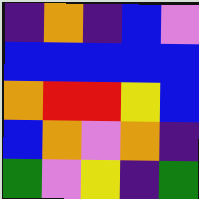[["indigo", "orange", "indigo", "blue", "violet"], ["blue", "blue", "blue", "blue", "blue"], ["orange", "red", "red", "yellow", "blue"], ["blue", "orange", "violet", "orange", "indigo"], ["green", "violet", "yellow", "indigo", "green"]]